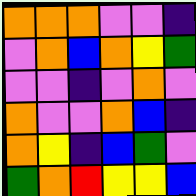[["orange", "orange", "orange", "violet", "violet", "indigo"], ["violet", "orange", "blue", "orange", "yellow", "green"], ["violet", "violet", "indigo", "violet", "orange", "violet"], ["orange", "violet", "violet", "orange", "blue", "indigo"], ["orange", "yellow", "indigo", "blue", "green", "violet"], ["green", "orange", "red", "yellow", "yellow", "blue"]]